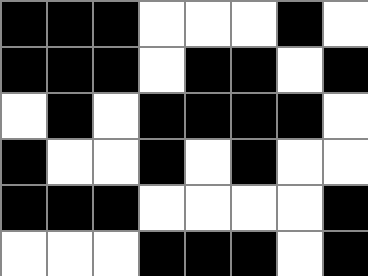[["black", "black", "black", "white", "white", "white", "black", "white"], ["black", "black", "black", "white", "black", "black", "white", "black"], ["white", "black", "white", "black", "black", "black", "black", "white"], ["black", "white", "white", "black", "white", "black", "white", "white"], ["black", "black", "black", "white", "white", "white", "white", "black"], ["white", "white", "white", "black", "black", "black", "white", "black"]]